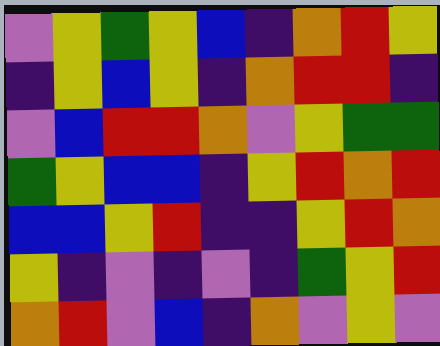[["violet", "yellow", "green", "yellow", "blue", "indigo", "orange", "red", "yellow"], ["indigo", "yellow", "blue", "yellow", "indigo", "orange", "red", "red", "indigo"], ["violet", "blue", "red", "red", "orange", "violet", "yellow", "green", "green"], ["green", "yellow", "blue", "blue", "indigo", "yellow", "red", "orange", "red"], ["blue", "blue", "yellow", "red", "indigo", "indigo", "yellow", "red", "orange"], ["yellow", "indigo", "violet", "indigo", "violet", "indigo", "green", "yellow", "red"], ["orange", "red", "violet", "blue", "indigo", "orange", "violet", "yellow", "violet"]]